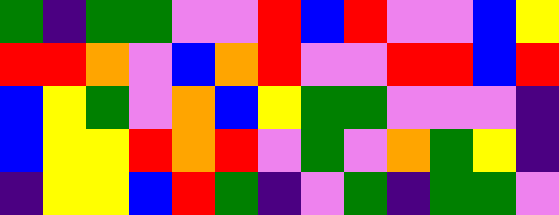[["green", "indigo", "green", "green", "violet", "violet", "red", "blue", "red", "violet", "violet", "blue", "yellow"], ["red", "red", "orange", "violet", "blue", "orange", "red", "violet", "violet", "red", "red", "blue", "red"], ["blue", "yellow", "green", "violet", "orange", "blue", "yellow", "green", "green", "violet", "violet", "violet", "indigo"], ["blue", "yellow", "yellow", "red", "orange", "red", "violet", "green", "violet", "orange", "green", "yellow", "indigo"], ["indigo", "yellow", "yellow", "blue", "red", "green", "indigo", "violet", "green", "indigo", "green", "green", "violet"]]